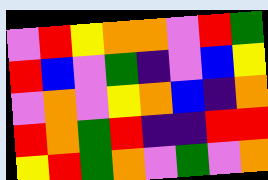[["violet", "red", "yellow", "orange", "orange", "violet", "red", "green"], ["red", "blue", "violet", "green", "indigo", "violet", "blue", "yellow"], ["violet", "orange", "violet", "yellow", "orange", "blue", "indigo", "orange"], ["red", "orange", "green", "red", "indigo", "indigo", "red", "red"], ["yellow", "red", "green", "orange", "violet", "green", "violet", "orange"]]